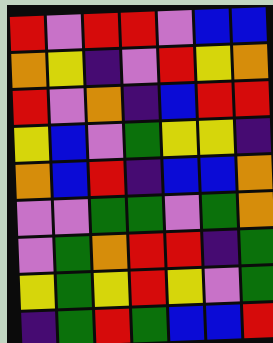[["red", "violet", "red", "red", "violet", "blue", "blue"], ["orange", "yellow", "indigo", "violet", "red", "yellow", "orange"], ["red", "violet", "orange", "indigo", "blue", "red", "red"], ["yellow", "blue", "violet", "green", "yellow", "yellow", "indigo"], ["orange", "blue", "red", "indigo", "blue", "blue", "orange"], ["violet", "violet", "green", "green", "violet", "green", "orange"], ["violet", "green", "orange", "red", "red", "indigo", "green"], ["yellow", "green", "yellow", "red", "yellow", "violet", "green"], ["indigo", "green", "red", "green", "blue", "blue", "red"]]